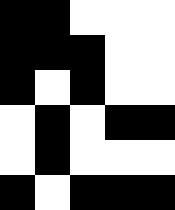[["black", "black", "white", "white", "white"], ["black", "black", "black", "white", "white"], ["black", "white", "black", "white", "white"], ["white", "black", "white", "black", "black"], ["white", "black", "white", "white", "white"], ["black", "white", "black", "black", "black"]]